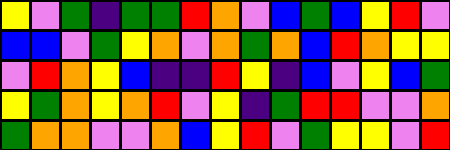[["yellow", "violet", "green", "indigo", "green", "green", "red", "orange", "violet", "blue", "green", "blue", "yellow", "red", "violet"], ["blue", "blue", "violet", "green", "yellow", "orange", "violet", "orange", "green", "orange", "blue", "red", "orange", "yellow", "yellow"], ["violet", "red", "orange", "yellow", "blue", "indigo", "indigo", "red", "yellow", "indigo", "blue", "violet", "yellow", "blue", "green"], ["yellow", "green", "orange", "yellow", "orange", "red", "violet", "yellow", "indigo", "green", "red", "red", "violet", "violet", "orange"], ["green", "orange", "orange", "violet", "violet", "orange", "blue", "yellow", "red", "violet", "green", "yellow", "yellow", "violet", "red"]]